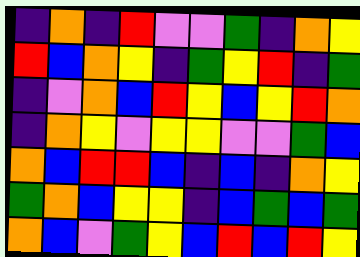[["indigo", "orange", "indigo", "red", "violet", "violet", "green", "indigo", "orange", "yellow"], ["red", "blue", "orange", "yellow", "indigo", "green", "yellow", "red", "indigo", "green"], ["indigo", "violet", "orange", "blue", "red", "yellow", "blue", "yellow", "red", "orange"], ["indigo", "orange", "yellow", "violet", "yellow", "yellow", "violet", "violet", "green", "blue"], ["orange", "blue", "red", "red", "blue", "indigo", "blue", "indigo", "orange", "yellow"], ["green", "orange", "blue", "yellow", "yellow", "indigo", "blue", "green", "blue", "green"], ["orange", "blue", "violet", "green", "yellow", "blue", "red", "blue", "red", "yellow"]]